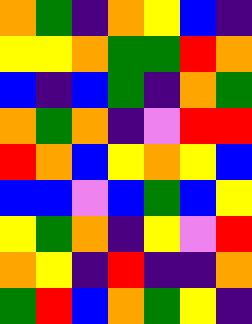[["orange", "green", "indigo", "orange", "yellow", "blue", "indigo"], ["yellow", "yellow", "orange", "green", "green", "red", "orange"], ["blue", "indigo", "blue", "green", "indigo", "orange", "green"], ["orange", "green", "orange", "indigo", "violet", "red", "red"], ["red", "orange", "blue", "yellow", "orange", "yellow", "blue"], ["blue", "blue", "violet", "blue", "green", "blue", "yellow"], ["yellow", "green", "orange", "indigo", "yellow", "violet", "red"], ["orange", "yellow", "indigo", "red", "indigo", "indigo", "orange"], ["green", "red", "blue", "orange", "green", "yellow", "indigo"]]